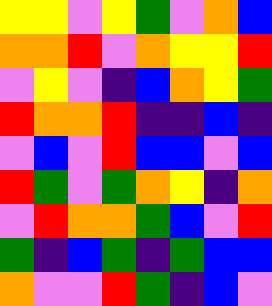[["yellow", "yellow", "violet", "yellow", "green", "violet", "orange", "blue"], ["orange", "orange", "red", "violet", "orange", "yellow", "yellow", "red"], ["violet", "yellow", "violet", "indigo", "blue", "orange", "yellow", "green"], ["red", "orange", "orange", "red", "indigo", "indigo", "blue", "indigo"], ["violet", "blue", "violet", "red", "blue", "blue", "violet", "blue"], ["red", "green", "violet", "green", "orange", "yellow", "indigo", "orange"], ["violet", "red", "orange", "orange", "green", "blue", "violet", "red"], ["green", "indigo", "blue", "green", "indigo", "green", "blue", "blue"], ["orange", "violet", "violet", "red", "green", "indigo", "blue", "violet"]]